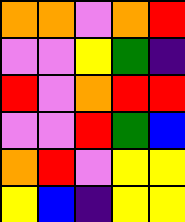[["orange", "orange", "violet", "orange", "red"], ["violet", "violet", "yellow", "green", "indigo"], ["red", "violet", "orange", "red", "red"], ["violet", "violet", "red", "green", "blue"], ["orange", "red", "violet", "yellow", "yellow"], ["yellow", "blue", "indigo", "yellow", "yellow"]]